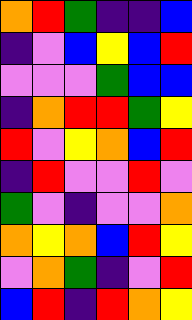[["orange", "red", "green", "indigo", "indigo", "blue"], ["indigo", "violet", "blue", "yellow", "blue", "red"], ["violet", "violet", "violet", "green", "blue", "blue"], ["indigo", "orange", "red", "red", "green", "yellow"], ["red", "violet", "yellow", "orange", "blue", "red"], ["indigo", "red", "violet", "violet", "red", "violet"], ["green", "violet", "indigo", "violet", "violet", "orange"], ["orange", "yellow", "orange", "blue", "red", "yellow"], ["violet", "orange", "green", "indigo", "violet", "red"], ["blue", "red", "indigo", "red", "orange", "yellow"]]